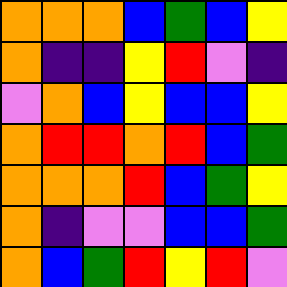[["orange", "orange", "orange", "blue", "green", "blue", "yellow"], ["orange", "indigo", "indigo", "yellow", "red", "violet", "indigo"], ["violet", "orange", "blue", "yellow", "blue", "blue", "yellow"], ["orange", "red", "red", "orange", "red", "blue", "green"], ["orange", "orange", "orange", "red", "blue", "green", "yellow"], ["orange", "indigo", "violet", "violet", "blue", "blue", "green"], ["orange", "blue", "green", "red", "yellow", "red", "violet"]]